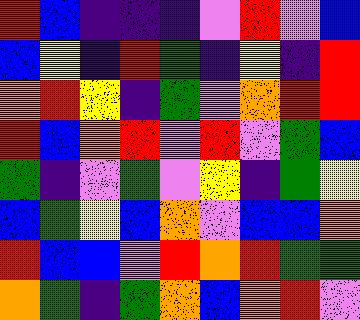[["red", "blue", "indigo", "indigo", "indigo", "violet", "red", "violet", "blue"], ["blue", "yellow", "indigo", "red", "green", "indigo", "yellow", "indigo", "red"], ["orange", "red", "yellow", "indigo", "green", "violet", "orange", "red", "red"], ["red", "blue", "orange", "red", "violet", "red", "violet", "green", "blue"], ["green", "indigo", "violet", "green", "violet", "yellow", "indigo", "green", "yellow"], ["blue", "green", "yellow", "blue", "orange", "violet", "blue", "blue", "orange"], ["red", "blue", "blue", "violet", "red", "orange", "red", "green", "green"], ["orange", "green", "indigo", "green", "orange", "blue", "orange", "red", "violet"]]